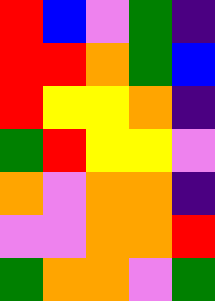[["red", "blue", "violet", "green", "indigo"], ["red", "red", "orange", "green", "blue"], ["red", "yellow", "yellow", "orange", "indigo"], ["green", "red", "yellow", "yellow", "violet"], ["orange", "violet", "orange", "orange", "indigo"], ["violet", "violet", "orange", "orange", "red"], ["green", "orange", "orange", "violet", "green"]]